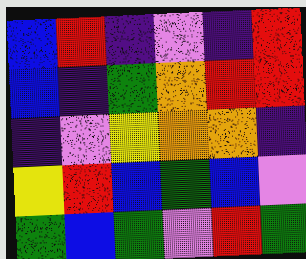[["blue", "red", "indigo", "violet", "indigo", "red"], ["blue", "indigo", "green", "orange", "red", "red"], ["indigo", "violet", "yellow", "orange", "orange", "indigo"], ["yellow", "red", "blue", "green", "blue", "violet"], ["green", "blue", "green", "violet", "red", "green"]]